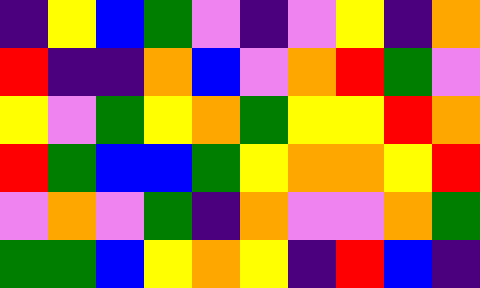[["indigo", "yellow", "blue", "green", "violet", "indigo", "violet", "yellow", "indigo", "orange"], ["red", "indigo", "indigo", "orange", "blue", "violet", "orange", "red", "green", "violet"], ["yellow", "violet", "green", "yellow", "orange", "green", "yellow", "yellow", "red", "orange"], ["red", "green", "blue", "blue", "green", "yellow", "orange", "orange", "yellow", "red"], ["violet", "orange", "violet", "green", "indigo", "orange", "violet", "violet", "orange", "green"], ["green", "green", "blue", "yellow", "orange", "yellow", "indigo", "red", "blue", "indigo"]]